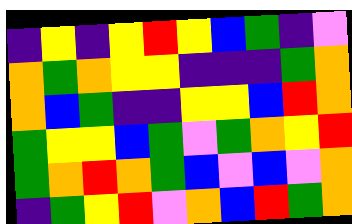[["indigo", "yellow", "indigo", "yellow", "red", "yellow", "blue", "green", "indigo", "violet"], ["orange", "green", "orange", "yellow", "yellow", "indigo", "indigo", "indigo", "green", "orange"], ["orange", "blue", "green", "indigo", "indigo", "yellow", "yellow", "blue", "red", "orange"], ["green", "yellow", "yellow", "blue", "green", "violet", "green", "orange", "yellow", "red"], ["green", "orange", "red", "orange", "green", "blue", "violet", "blue", "violet", "orange"], ["indigo", "green", "yellow", "red", "violet", "orange", "blue", "red", "green", "orange"]]